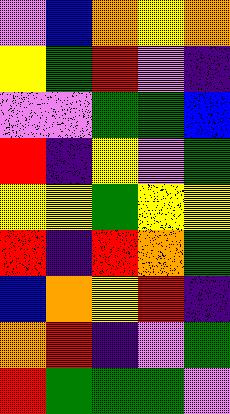[["violet", "blue", "orange", "yellow", "orange"], ["yellow", "green", "red", "violet", "indigo"], ["violet", "violet", "green", "green", "blue"], ["red", "indigo", "yellow", "violet", "green"], ["yellow", "yellow", "green", "yellow", "yellow"], ["red", "indigo", "red", "orange", "green"], ["blue", "orange", "yellow", "red", "indigo"], ["orange", "red", "indigo", "violet", "green"], ["red", "green", "green", "green", "violet"]]